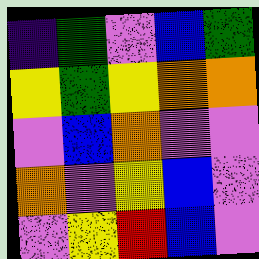[["indigo", "green", "violet", "blue", "green"], ["yellow", "green", "yellow", "orange", "orange"], ["violet", "blue", "orange", "violet", "violet"], ["orange", "violet", "yellow", "blue", "violet"], ["violet", "yellow", "red", "blue", "violet"]]